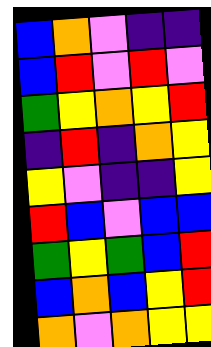[["blue", "orange", "violet", "indigo", "indigo"], ["blue", "red", "violet", "red", "violet"], ["green", "yellow", "orange", "yellow", "red"], ["indigo", "red", "indigo", "orange", "yellow"], ["yellow", "violet", "indigo", "indigo", "yellow"], ["red", "blue", "violet", "blue", "blue"], ["green", "yellow", "green", "blue", "red"], ["blue", "orange", "blue", "yellow", "red"], ["orange", "violet", "orange", "yellow", "yellow"]]